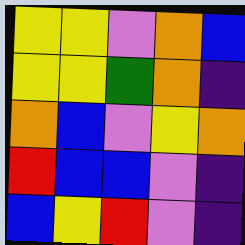[["yellow", "yellow", "violet", "orange", "blue"], ["yellow", "yellow", "green", "orange", "indigo"], ["orange", "blue", "violet", "yellow", "orange"], ["red", "blue", "blue", "violet", "indigo"], ["blue", "yellow", "red", "violet", "indigo"]]